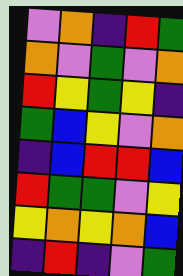[["violet", "orange", "indigo", "red", "green"], ["orange", "violet", "green", "violet", "orange"], ["red", "yellow", "green", "yellow", "indigo"], ["green", "blue", "yellow", "violet", "orange"], ["indigo", "blue", "red", "red", "blue"], ["red", "green", "green", "violet", "yellow"], ["yellow", "orange", "yellow", "orange", "blue"], ["indigo", "red", "indigo", "violet", "green"]]